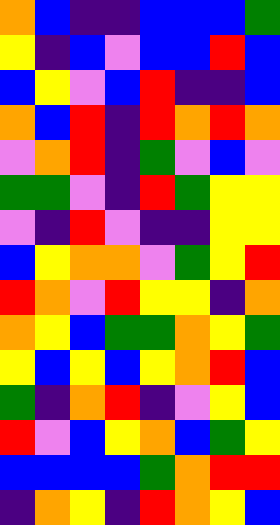[["orange", "blue", "indigo", "indigo", "blue", "blue", "blue", "green"], ["yellow", "indigo", "blue", "violet", "blue", "blue", "red", "blue"], ["blue", "yellow", "violet", "blue", "red", "indigo", "indigo", "blue"], ["orange", "blue", "red", "indigo", "red", "orange", "red", "orange"], ["violet", "orange", "red", "indigo", "green", "violet", "blue", "violet"], ["green", "green", "violet", "indigo", "red", "green", "yellow", "yellow"], ["violet", "indigo", "red", "violet", "indigo", "indigo", "yellow", "yellow"], ["blue", "yellow", "orange", "orange", "violet", "green", "yellow", "red"], ["red", "orange", "violet", "red", "yellow", "yellow", "indigo", "orange"], ["orange", "yellow", "blue", "green", "green", "orange", "yellow", "green"], ["yellow", "blue", "yellow", "blue", "yellow", "orange", "red", "blue"], ["green", "indigo", "orange", "red", "indigo", "violet", "yellow", "blue"], ["red", "violet", "blue", "yellow", "orange", "blue", "green", "yellow"], ["blue", "blue", "blue", "blue", "green", "orange", "red", "red"], ["indigo", "orange", "yellow", "indigo", "red", "orange", "yellow", "blue"]]